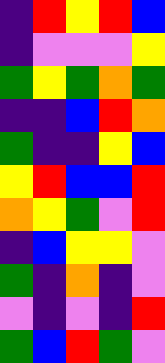[["indigo", "red", "yellow", "red", "blue"], ["indigo", "violet", "violet", "violet", "yellow"], ["green", "yellow", "green", "orange", "green"], ["indigo", "indigo", "blue", "red", "orange"], ["green", "indigo", "indigo", "yellow", "blue"], ["yellow", "red", "blue", "blue", "red"], ["orange", "yellow", "green", "violet", "red"], ["indigo", "blue", "yellow", "yellow", "violet"], ["green", "indigo", "orange", "indigo", "violet"], ["violet", "indigo", "violet", "indigo", "red"], ["green", "blue", "red", "green", "violet"]]